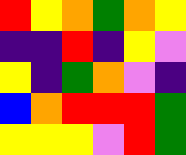[["red", "yellow", "orange", "green", "orange", "yellow"], ["indigo", "indigo", "red", "indigo", "yellow", "violet"], ["yellow", "indigo", "green", "orange", "violet", "indigo"], ["blue", "orange", "red", "red", "red", "green"], ["yellow", "yellow", "yellow", "violet", "red", "green"]]